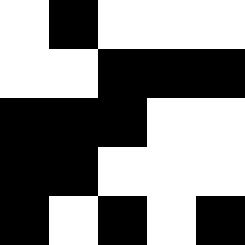[["white", "black", "white", "white", "white"], ["white", "white", "black", "black", "black"], ["black", "black", "black", "white", "white"], ["black", "black", "white", "white", "white"], ["black", "white", "black", "white", "black"]]